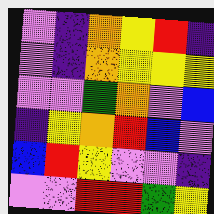[["violet", "indigo", "orange", "yellow", "red", "indigo"], ["violet", "indigo", "orange", "yellow", "yellow", "yellow"], ["violet", "violet", "green", "orange", "violet", "blue"], ["indigo", "yellow", "orange", "red", "blue", "violet"], ["blue", "red", "yellow", "violet", "violet", "indigo"], ["violet", "violet", "red", "red", "green", "yellow"]]